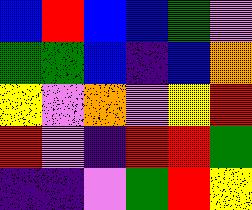[["blue", "red", "blue", "blue", "green", "violet"], ["green", "green", "blue", "indigo", "blue", "orange"], ["yellow", "violet", "orange", "violet", "yellow", "red"], ["red", "violet", "indigo", "red", "red", "green"], ["indigo", "indigo", "violet", "green", "red", "yellow"]]